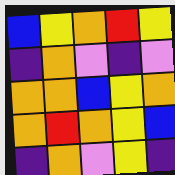[["blue", "yellow", "orange", "red", "yellow"], ["indigo", "orange", "violet", "indigo", "violet"], ["orange", "orange", "blue", "yellow", "orange"], ["orange", "red", "orange", "yellow", "blue"], ["indigo", "orange", "violet", "yellow", "indigo"]]